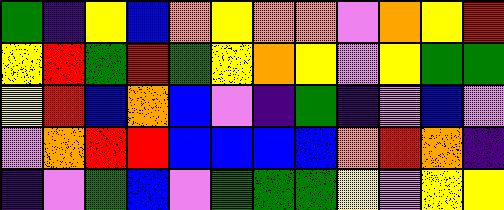[["green", "indigo", "yellow", "blue", "orange", "yellow", "orange", "orange", "violet", "orange", "yellow", "red"], ["yellow", "red", "green", "red", "green", "yellow", "orange", "yellow", "violet", "yellow", "green", "green"], ["yellow", "red", "blue", "orange", "blue", "violet", "indigo", "green", "indigo", "violet", "blue", "violet"], ["violet", "orange", "red", "red", "blue", "blue", "blue", "blue", "orange", "red", "orange", "indigo"], ["indigo", "violet", "green", "blue", "violet", "green", "green", "green", "yellow", "violet", "yellow", "yellow"]]